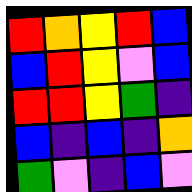[["red", "orange", "yellow", "red", "blue"], ["blue", "red", "yellow", "violet", "blue"], ["red", "red", "yellow", "green", "indigo"], ["blue", "indigo", "blue", "indigo", "orange"], ["green", "violet", "indigo", "blue", "violet"]]